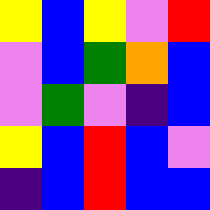[["yellow", "blue", "yellow", "violet", "red"], ["violet", "blue", "green", "orange", "blue"], ["violet", "green", "violet", "indigo", "blue"], ["yellow", "blue", "red", "blue", "violet"], ["indigo", "blue", "red", "blue", "blue"]]